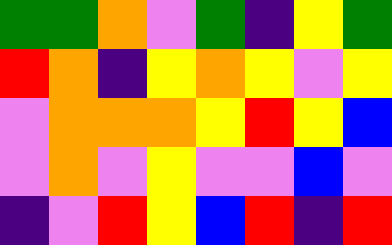[["green", "green", "orange", "violet", "green", "indigo", "yellow", "green"], ["red", "orange", "indigo", "yellow", "orange", "yellow", "violet", "yellow"], ["violet", "orange", "orange", "orange", "yellow", "red", "yellow", "blue"], ["violet", "orange", "violet", "yellow", "violet", "violet", "blue", "violet"], ["indigo", "violet", "red", "yellow", "blue", "red", "indigo", "red"]]